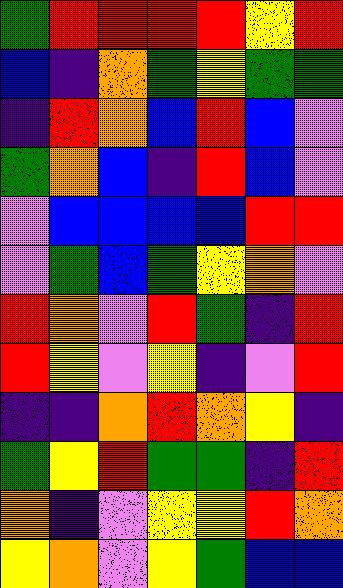[["green", "red", "red", "red", "red", "yellow", "red"], ["blue", "indigo", "orange", "green", "yellow", "green", "green"], ["indigo", "red", "orange", "blue", "red", "blue", "violet"], ["green", "orange", "blue", "indigo", "red", "blue", "violet"], ["violet", "blue", "blue", "blue", "blue", "red", "red"], ["violet", "green", "blue", "green", "yellow", "orange", "violet"], ["red", "orange", "violet", "red", "green", "indigo", "red"], ["red", "yellow", "violet", "yellow", "indigo", "violet", "red"], ["indigo", "indigo", "orange", "red", "orange", "yellow", "indigo"], ["green", "yellow", "red", "green", "green", "indigo", "red"], ["orange", "indigo", "violet", "yellow", "yellow", "red", "orange"], ["yellow", "orange", "violet", "yellow", "green", "blue", "blue"]]